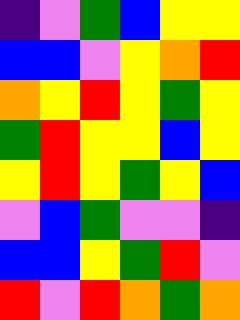[["indigo", "violet", "green", "blue", "yellow", "yellow"], ["blue", "blue", "violet", "yellow", "orange", "red"], ["orange", "yellow", "red", "yellow", "green", "yellow"], ["green", "red", "yellow", "yellow", "blue", "yellow"], ["yellow", "red", "yellow", "green", "yellow", "blue"], ["violet", "blue", "green", "violet", "violet", "indigo"], ["blue", "blue", "yellow", "green", "red", "violet"], ["red", "violet", "red", "orange", "green", "orange"]]